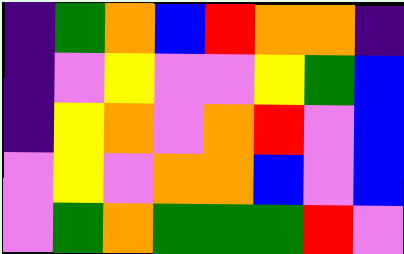[["indigo", "green", "orange", "blue", "red", "orange", "orange", "indigo"], ["indigo", "violet", "yellow", "violet", "violet", "yellow", "green", "blue"], ["indigo", "yellow", "orange", "violet", "orange", "red", "violet", "blue"], ["violet", "yellow", "violet", "orange", "orange", "blue", "violet", "blue"], ["violet", "green", "orange", "green", "green", "green", "red", "violet"]]